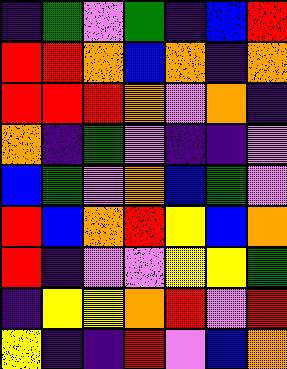[["indigo", "green", "violet", "green", "indigo", "blue", "red"], ["red", "red", "orange", "blue", "orange", "indigo", "orange"], ["red", "red", "red", "orange", "violet", "orange", "indigo"], ["orange", "indigo", "green", "violet", "indigo", "indigo", "violet"], ["blue", "green", "violet", "orange", "blue", "green", "violet"], ["red", "blue", "orange", "red", "yellow", "blue", "orange"], ["red", "indigo", "violet", "violet", "yellow", "yellow", "green"], ["indigo", "yellow", "yellow", "orange", "red", "violet", "red"], ["yellow", "indigo", "indigo", "red", "violet", "blue", "orange"]]